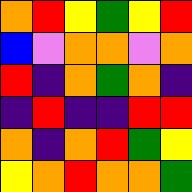[["orange", "red", "yellow", "green", "yellow", "red"], ["blue", "violet", "orange", "orange", "violet", "orange"], ["red", "indigo", "orange", "green", "orange", "indigo"], ["indigo", "red", "indigo", "indigo", "red", "red"], ["orange", "indigo", "orange", "red", "green", "yellow"], ["yellow", "orange", "red", "orange", "orange", "green"]]